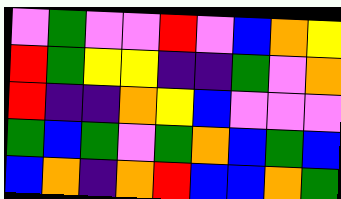[["violet", "green", "violet", "violet", "red", "violet", "blue", "orange", "yellow"], ["red", "green", "yellow", "yellow", "indigo", "indigo", "green", "violet", "orange"], ["red", "indigo", "indigo", "orange", "yellow", "blue", "violet", "violet", "violet"], ["green", "blue", "green", "violet", "green", "orange", "blue", "green", "blue"], ["blue", "orange", "indigo", "orange", "red", "blue", "blue", "orange", "green"]]